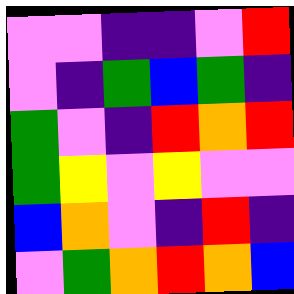[["violet", "violet", "indigo", "indigo", "violet", "red"], ["violet", "indigo", "green", "blue", "green", "indigo"], ["green", "violet", "indigo", "red", "orange", "red"], ["green", "yellow", "violet", "yellow", "violet", "violet"], ["blue", "orange", "violet", "indigo", "red", "indigo"], ["violet", "green", "orange", "red", "orange", "blue"]]